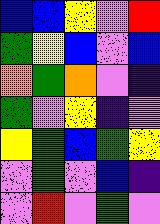[["blue", "blue", "yellow", "violet", "red"], ["green", "yellow", "blue", "violet", "blue"], ["orange", "green", "orange", "violet", "indigo"], ["green", "violet", "yellow", "indigo", "violet"], ["yellow", "green", "blue", "green", "yellow"], ["violet", "green", "violet", "blue", "indigo"], ["violet", "red", "violet", "green", "violet"]]